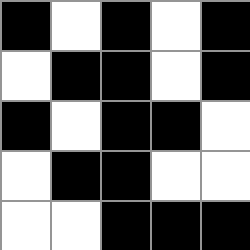[["black", "white", "black", "white", "black"], ["white", "black", "black", "white", "black"], ["black", "white", "black", "black", "white"], ["white", "black", "black", "white", "white"], ["white", "white", "black", "black", "black"]]